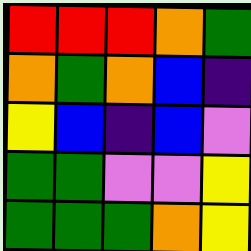[["red", "red", "red", "orange", "green"], ["orange", "green", "orange", "blue", "indigo"], ["yellow", "blue", "indigo", "blue", "violet"], ["green", "green", "violet", "violet", "yellow"], ["green", "green", "green", "orange", "yellow"]]